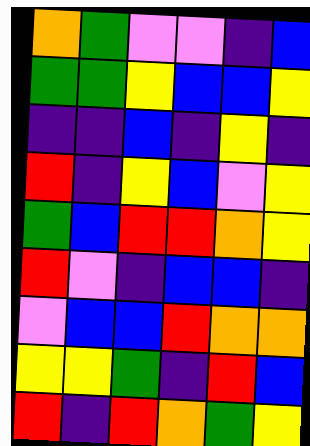[["orange", "green", "violet", "violet", "indigo", "blue"], ["green", "green", "yellow", "blue", "blue", "yellow"], ["indigo", "indigo", "blue", "indigo", "yellow", "indigo"], ["red", "indigo", "yellow", "blue", "violet", "yellow"], ["green", "blue", "red", "red", "orange", "yellow"], ["red", "violet", "indigo", "blue", "blue", "indigo"], ["violet", "blue", "blue", "red", "orange", "orange"], ["yellow", "yellow", "green", "indigo", "red", "blue"], ["red", "indigo", "red", "orange", "green", "yellow"]]